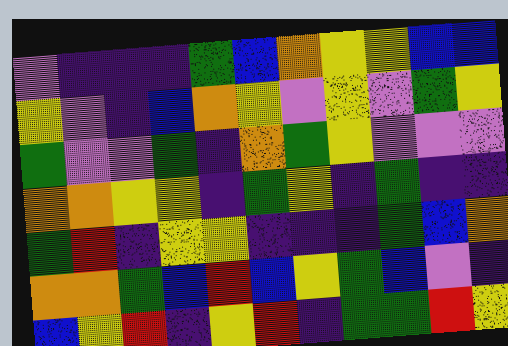[["violet", "indigo", "indigo", "indigo", "green", "blue", "orange", "yellow", "yellow", "blue", "blue"], ["yellow", "violet", "indigo", "blue", "orange", "yellow", "violet", "yellow", "violet", "green", "yellow"], ["green", "violet", "violet", "green", "indigo", "orange", "green", "yellow", "violet", "violet", "violet"], ["orange", "orange", "yellow", "yellow", "indigo", "green", "yellow", "indigo", "green", "indigo", "indigo"], ["green", "red", "indigo", "yellow", "yellow", "indigo", "indigo", "indigo", "green", "blue", "orange"], ["orange", "orange", "green", "blue", "red", "blue", "yellow", "green", "blue", "violet", "indigo"], ["blue", "yellow", "red", "indigo", "yellow", "red", "indigo", "green", "green", "red", "yellow"]]